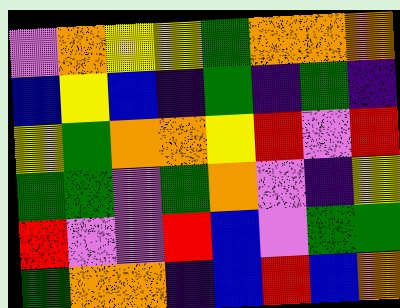[["violet", "orange", "yellow", "yellow", "green", "orange", "orange", "orange"], ["blue", "yellow", "blue", "indigo", "green", "indigo", "green", "indigo"], ["yellow", "green", "orange", "orange", "yellow", "red", "violet", "red"], ["green", "green", "violet", "green", "orange", "violet", "indigo", "yellow"], ["red", "violet", "violet", "red", "blue", "violet", "green", "green"], ["green", "orange", "orange", "indigo", "blue", "red", "blue", "orange"]]